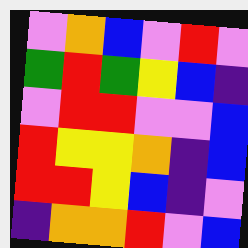[["violet", "orange", "blue", "violet", "red", "violet"], ["green", "red", "green", "yellow", "blue", "indigo"], ["violet", "red", "red", "violet", "violet", "blue"], ["red", "yellow", "yellow", "orange", "indigo", "blue"], ["red", "red", "yellow", "blue", "indigo", "violet"], ["indigo", "orange", "orange", "red", "violet", "blue"]]